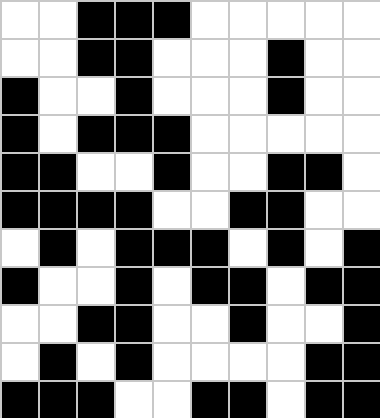[["white", "white", "black", "black", "black", "white", "white", "white", "white", "white"], ["white", "white", "black", "black", "white", "white", "white", "black", "white", "white"], ["black", "white", "white", "black", "white", "white", "white", "black", "white", "white"], ["black", "white", "black", "black", "black", "white", "white", "white", "white", "white"], ["black", "black", "white", "white", "black", "white", "white", "black", "black", "white"], ["black", "black", "black", "black", "white", "white", "black", "black", "white", "white"], ["white", "black", "white", "black", "black", "black", "white", "black", "white", "black"], ["black", "white", "white", "black", "white", "black", "black", "white", "black", "black"], ["white", "white", "black", "black", "white", "white", "black", "white", "white", "black"], ["white", "black", "white", "black", "white", "white", "white", "white", "black", "black"], ["black", "black", "black", "white", "white", "black", "black", "white", "black", "black"]]